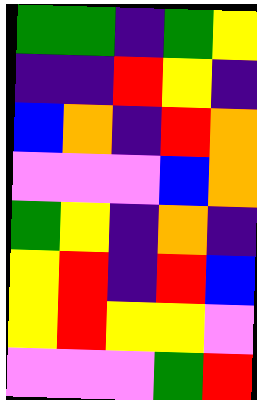[["green", "green", "indigo", "green", "yellow"], ["indigo", "indigo", "red", "yellow", "indigo"], ["blue", "orange", "indigo", "red", "orange"], ["violet", "violet", "violet", "blue", "orange"], ["green", "yellow", "indigo", "orange", "indigo"], ["yellow", "red", "indigo", "red", "blue"], ["yellow", "red", "yellow", "yellow", "violet"], ["violet", "violet", "violet", "green", "red"]]